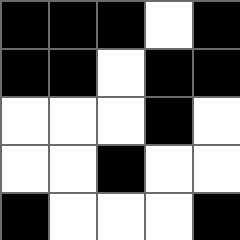[["black", "black", "black", "white", "black"], ["black", "black", "white", "black", "black"], ["white", "white", "white", "black", "white"], ["white", "white", "black", "white", "white"], ["black", "white", "white", "white", "black"]]